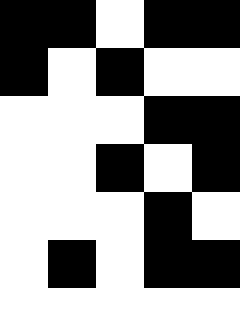[["black", "black", "white", "black", "black"], ["black", "white", "black", "white", "white"], ["white", "white", "white", "black", "black"], ["white", "white", "black", "white", "black"], ["white", "white", "white", "black", "white"], ["white", "black", "white", "black", "black"], ["white", "white", "white", "white", "white"]]